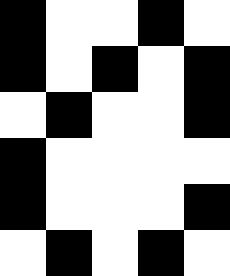[["black", "white", "white", "black", "white"], ["black", "white", "black", "white", "black"], ["white", "black", "white", "white", "black"], ["black", "white", "white", "white", "white"], ["black", "white", "white", "white", "black"], ["white", "black", "white", "black", "white"]]